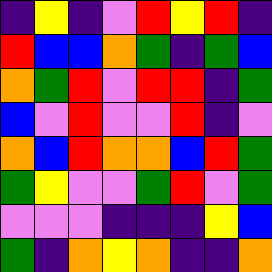[["indigo", "yellow", "indigo", "violet", "red", "yellow", "red", "indigo"], ["red", "blue", "blue", "orange", "green", "indigo", "green", "blue"], ["orange", "green", "red", "violet", "red", "red", "indigo", "green"], ["blue", "violet", "red", "violet", "violet", "red", "indigo", "violet"], ["orange", "blue", "red", "orange", "orange", "blue", "red", "green"], ["green", "yellow", "violet", "violet", "green", "red", "violet", "green"], ["violet", "violet", "violet", "indigo", "indigo", "indigo", "yellow", "blue"], ["green", "indigo", "orange", "yellow", "orange", "indigo", "indigo", "orange"]]